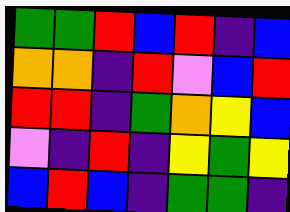[["green", "green", "red", "blue", "red", "indigo", "blue"], ["orange", "orange", "indigo", "red", "violet", "blue", "red"], ["red", "red", "indigo", "green", "orange", "yellow", "blue"], ["violet", "indigo", "red", "indigo", "yellow", "green", "yellow"], ["blue", "red", "blue", "indigo", "green", "green", "indigo"]]